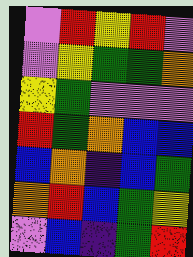[["violet", "red", "yellow", "red", "violet"], ["violet", "yellow", "green", "green", "orange"], ["yellow", "green", "violet", "violet", "violet"], ["red", "green", "orange", "blue", "blue"], ["blue", "orange", "indigo", "blue", "green"], ["orange", "red", "blue", "green", "yellow"], ["violet", "blue", "indigo", "green", "red"]]